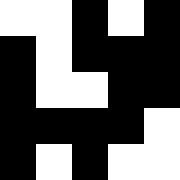[["white", "white", "black", "white", "black"], ["black", "white", "black", "black", "black"], ["black", "white", "white", "black", "black"], ["black", "black", "black", "black", "white"], ["black", "white", "black", "white", "white"]]